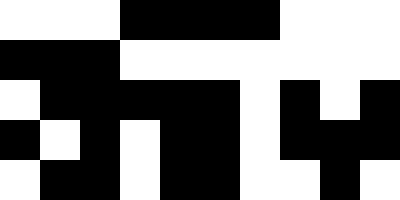[["white", "white", "white", "black", "black", "black", "black", "white", "white", "white"], ["black", "black", "black", "white", "white", "white", "white", "white", "white", "white"], ["white", "black", "black", "black", "black", "black", "white", "black", "white", "black"], ["black", "white", "black", "white", "black", "black", "white", "black", "black", "black"], ["white", "black", "black", "white", "black", "black", "white", "white", "black", "white"]]